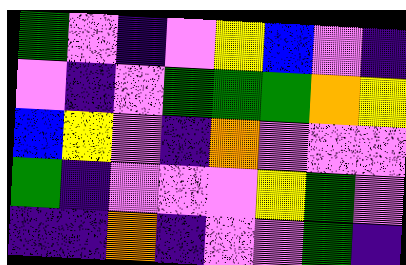[["green", "violet", "indigo", "violet", "yellow", "blue", "violet", "indigo"], ["violet", "indigo", "violet", "green", "green", "green", "orange", "yellow"], ["blue", "yellow", "violet", "indigo", "orange", "violet", "violet", "violet"], ["green", "indigo", "violet", "violet", "violet", "yellow", "green", "violet"], ["indigo", "indigo", "orange", "indigo", "violet", "violet", "green", "indigo"]]